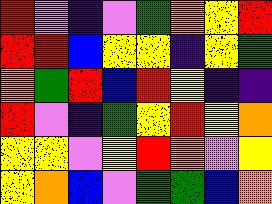[["red", "violet", "indigo", "violet", "green", "orange", "yellow", "red"], ["red", "red", "blue", "yellow", "yellow", "indigo", "yellow", "green"], ["orange", "green", "red", "blue", "red", "yellow", "indigo", "indigo"], ["red", "violet", "indigo", "green", "yellow", "red", "yellow", "orange"], ["yellow", "yellow", "violet", "yellow", "red", "orange", "violet", "yellow"], ["yellow", "orange", "blue", "violet", "green", "green", "blue", "orange"]]